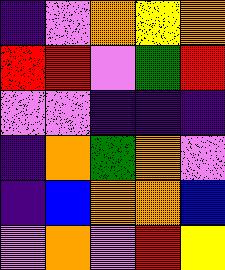[["indigo", "violet", "orange", "yellow", "orange"], ["red", "red", "violet", "green", "red"], ["violet", "violet", "indigo", "indigo", "indigo"], ["indigo", "orange", "green", "orange", "violet"], ["indigo", "blue", "orange", "orange", "blue"], ["violet", "orange", "violet", "red", "yellow"]]